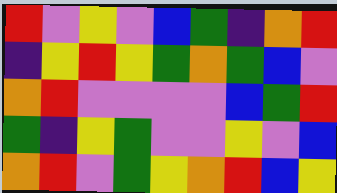[["red", "violet", "yellow", "violet", "blue", "green", "indigo", "orange", "red"], ["indigo", "yellow", "red", "yellow", "green", "orange", "green", "blue", "violet"], ["orange", "red", "violet", "violet", "violet", "violet", "blue", "green", "red"], ["green", "indigo", "yellow", "green", "violet", "violet", "yellow", "violet", "blue"], ["orange", "red", "violet", "green", "yellow", "orange", "red", "blue", "yellow"]]